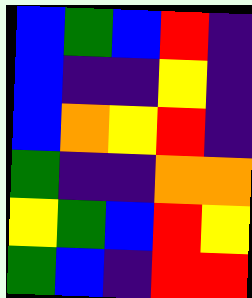[["blue", "green", "blue", "red", "indigo"], ["blue", "indigo", "indigo", "yellow", "indigo"], ["blue", "orange", "yellow", "red", "indigo"], ["green", "indigo", "indigo", "orange", "orange"], ["yellow", "green", "blue", "red", "yellow"], ["green", "blue", "indigo", "red", "red"]]